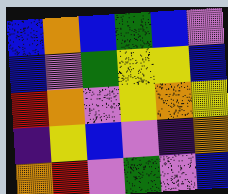[["blue", "orange", "blue", "green", "blue", "violet"], ["blue", "violet", "green", "yellow", "yellow", "blue"], ["red", "orange", "violet", "yellow", "orange", "yellow"], ["indigo", "yellow", "blue", "violet", "indigo", "orange"], ["orange", "red", "violet", "green", "violet", "blue"]]